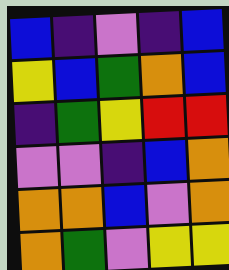[["blue", "indigo", "violet", "indigo", "blue"], ["yellow", "blue", "green", "orange", "blue"], ["indigo", "green", "yellow", "red", "red"], ["violet", "violet", "indigo", "blue", "orange"], ["orange", "orange", "blue", "violet", "orange"], ["orange", "green", "violet", "yellow", "yellow"]]